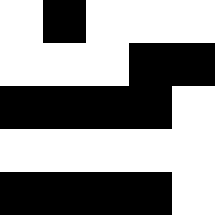[["white", "black", "white", "white", "white"], ["white", "white", "white", "black", "black"], ["black", "black", "black", "black", "white"], ["white", "white", "white", "white", "white"], ["black", "black", "black", "black", "white"]]